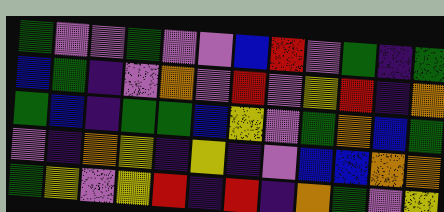[["green", "violet", "violet", "green", "violet", "violet", "blue", "red", "violet", "green", "indigo", "green"], ["blue", "green", "indigo", "violet", "orange", "violet", "red", "violet", "yellow", "red", "indigo", "orange"], ["green", "blue", "indigo", "green", "green", "blue", "yellow", "violet", "green", "orange", "blue", "green"], ["violet", "indigo", "orange", "yellow", "indigo", "yellow", "indigo", "violet", "blue", "blue", "orange", "orange"], ["green", "yellow", "violet", "yellow", "red", "indigo", "red", "indigo", "orange", "green", "violet", "yellow"]]